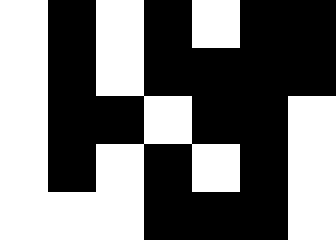[["white", "black", "white", "black", "white", "black", "black"], ["white", "black", "white", "black", "black", "black", "black"], ["white", "black", "black", "white", "black", "black", "white"], ["white", "black", "white", "black", "white", "black", "white"], ["white", "white", "white", "black", "black", "black", "white"]]